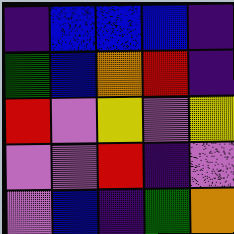[["indigo", "blue", "blue", "blue", "indigo"], ["green", "blue", "orange", "red", "indigo"], ["red", "violet", "yellow", "violet", "yellow"], ["violet", "violet", "red", "indigo", "violet"], ["violet", "blue", "indigo", "green", "orange"]]